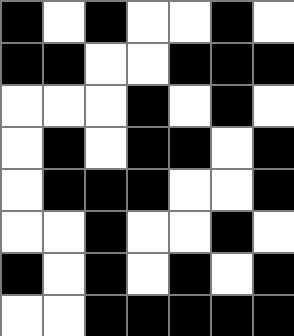[["black", "white", "black", "white", "white", "black", "white"], ["black", "black", "white", "white", "black", "black", "black"], ["white", "white", "white", "black", "white", "black", "white"], ["white", "black", "white", "black", "black", "white", "black"], ["white", "black", "black", "black", "white", "white", "black"], ["white", "white", "black", "white", "white", "black", "white"], ["black", "white", "black", "white", "black", "white", "black"], ["white", "white", "black", "black", "black", "black", "black"]]